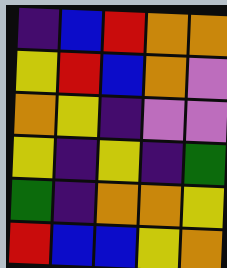[["indigo", "blue", "red", "orange", "orange"], ["yellow", "red", "blue", "orange", "violet"], ["orange", "yellow", "indigo", "violet", "violet"], ["yellow", "indigo", "yellow", "indigo", "green"], ["green", "indigo", "orange", "orange", "yellow"], ["red", "blue", "blue", "yellow", "orange"]]